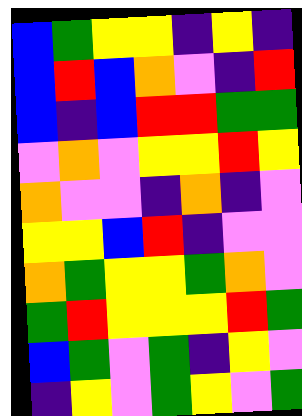[["blue", "green", "yellow", "yellow", "indigo", "yellow", "indigo"], ["blue", "red", "blue", "orange", "violet", "indigo", "red"], ["blue", "indigo", "blue", "red", "red", "green", "green"], ["violet", "orange", "violet", "yellow", "yellow", "red", "yellow"], ["orange", "violet", "violet", "indigo", "orange", "indigo", "violet"], ["yellow", "yellow", "blue", "red", "indigo", "violet", "violet"], ["orange", "green", "yellow", "yellow", "green", "orange", "violet"], ["green", "red", "yellow", "yellow", "yellow", "red", "green"], ["blue", "green", "violet", "green", "indigo", "yellow", "violet"], ["indigo", "yellow", "violet", "green", "yellow", "violet", "green"]]